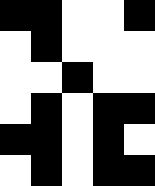[["black", "black", "white", "white", "black"], ["white", "black", "white", "white", "white"], ["white", "white", "black", "white", "white"], ["white", "black", "white", "black", "black"], ["black", "black", "white", "black", "white"], ["white", "black", "white", "black", "black"]]